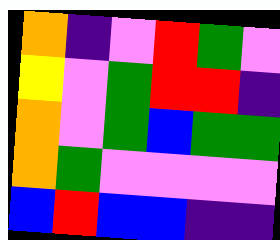[["orange", "indigo", "violet", "red", "green", "violet"], ["yellow", "violet", "green", "red", "red", "indigo"], ["orange", "violet", "green", "blue", "green", "green"], ["orange", "green", "violet", "violet", "violet", "violet"], ["blue", "red", "blue", "blue", "indigo", "indigo"]]